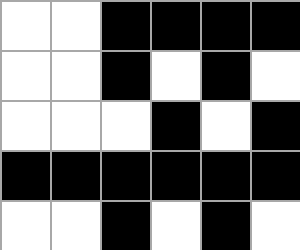[["white", "white", "black", "black", "black", "black"], ["white", "white", "black", "white", "black", "white"], ["white", "white", "white", "black", "white", "black"], ["black", "black", "black", "black", "black", "black"], ["white", "white", "black", "white", "black", "white"]]